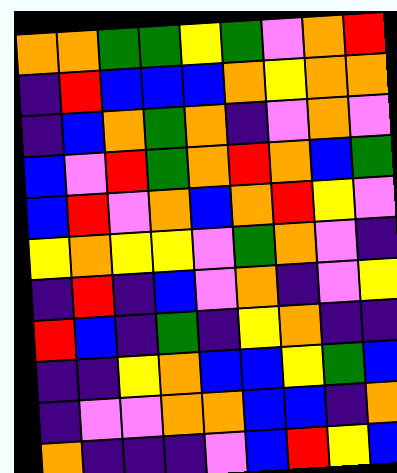[["orange", "orange", "green", "green", "yellow", "green", "violet", "orange", "red"], ["indigo", "red", "blue", "blue", "blue", "orange", "yellow", "orange", "orange"], ["indigo", "blue", "orange", "green", "orange", "indigo", "violet", "orange", "violet"], ["blue", "violet", "red", "green", "orange", "red", "orange", "blue", "green"], ["blue", "red", "violet", "orange", "blue", "orange", "red", "yellow", "violet"], ["yellow", "orange", "yellow", "yellow", "violet", "green", "orange", "violet", "indigo"], ["indigo", "red", "indigo", "blue", "violet", "orange", "indigo", "violet", "yellow"], ["red", "blue", "indigo", "green", "indigo", "yellow", "orange", "indigo", "indigo"], ["indigo", "indigo", "yellow", "orange", "blue", "blue", "yellow", "green", "blue"], ["indigo", "violet", "violet", "orange", "orange", "blue", "blue", "indigo", "orange"], ["orange", "indigo", "indigo", "indigo", "violet", "blue", "red", "yellow", "blue"]]